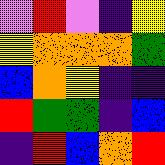[["violet", "red", "violet", "indigo", "yellow"], ["yellow", "orange", "orange", "orange", "green"], ["blue", "orange", "yellow", "indigo", "indigo"], ["red", "green", "green", "indigo", "blue"], ["indigo", "red", "blue", "orange", "red"]]